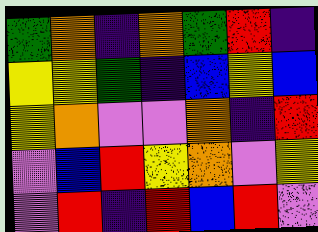[["green", "orange", "indigo", "orange", "green", "red", "indigo"], ["yellow", "yellow", "green", "indigo", "blue", "yellow", "blue"], ["yellow", "orange", "violet", "violet", "orange", "indigo", "red"], ["violet", "blue", "red", "yellow", "orange", "violet", "yellow"], ["violet", "red", "indigo", "red", "blue", "red", "violet"]]